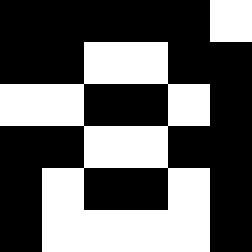[["black", "black", "black", "black", "black", "white"], ["black", "black", "white", "white", "black", "black"], ["white", "white", "black", "black", "white", "black"], ["black", "black", "white", "white", "black", "black"], ["black", "white", "black", "black", "white", "black"], ["black", "white", "white", "white", "white", "black"]]